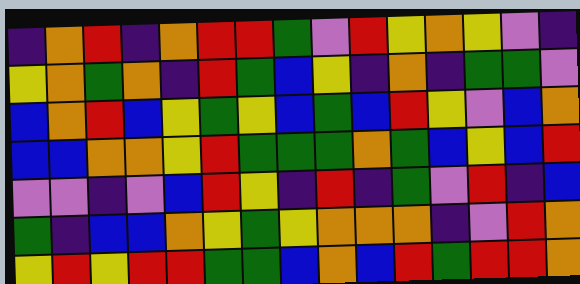[["indigo", "orange", "red", "indigo", "orange", "red", "red", "green", "violet", "red", "yellow", "orange", "yellow", "violet", "indigo"], ["yellow", "orange", "green", "orange", "indigo", "red", "green", "blue", "yellow", "indigo", "orange", "indigo", "green", "green", "violet"], ["blue", "orange", "red", "blue", "yellow", "green", "yellow", "blue", "green", "blue", "red", "yellow", "violet", "blue", "orange"], ["blue", "blue", "orange", "orange", "yellow", "red", "green", "green", "green", "orange", "green", "blue", "yellow", "blue", "red"], ["violet", "violet", "indigo", "violet", "blue", "red", "yellow", "indigo", "red", "indigo", "green", "violet", "red", "indigo", "blue"], ["green", "indigo", "blue", "blue", "orange", "yellow", "green", "yellow", "orange", "orange", "orange", "indigo", "violet", "red", "orange"], ["yellow", "red", "yellow", "red", "red", "green", "green", "blue", "orange", "blue", "red", "green", "red", "red", "orange"]]